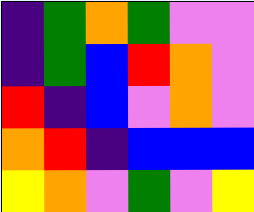[["indigo", "green", "orange", "green", "violet", "violet"], ["indigo", "green", "blue", "red", "orange", "violet"], ["red", "indigo", "blue", "violet", "orange", "violet"], ["orange", "red", "indigo", "blue", "blue", "blue"], ["yellow", "orange", "violet", "green", "violet", "yellow"]]